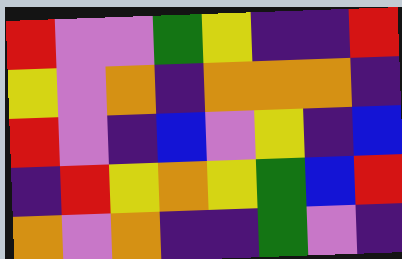[["red", "violet", "violet", "green", "yellow", "indigo", "indigo", "red"], ["yellow", "violet", "orange", "indigo", "orange", "orange", "orange", "indigo"], ["red", "violet", "indigo", "blue", "violet", "yellow", "indigo", "blue"], ["indigo", "red", "yellow", "orange", "yellow", "green", "blue", "red"], ["orange", "violet", "orange", "indigo", "indigo", "green", "violet", "indigo"]]